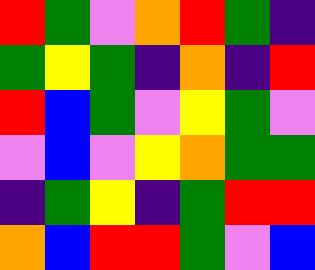[["red", "green", "violet", "orange", "red", "green", "indigo"], ["green", "yellow", "green", "indigo", "orange", "indigo", "red"], ["red", "blue", "green", "violet", "yellow", "green", "violet"], ["violet", "blue", "violet", "yellow", "orange", "green", "green"], ["indigo", "green", "yellow", "indigo", "green", "red", "red"], ["orange", "blue", "red", "red", "green", "violet", "blue"]]